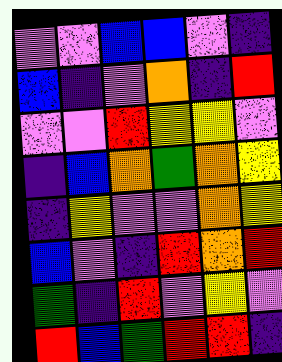[["violet", "violet", "blue", "blue", "violet", "indigo"], ["blue", "indigo", "violet", "orange", "indigo", "red"], ["violet", "violet", "red", "yellow", "yellow", "violet"], ["indigo", "blue", "orange", "green", "orange", "yellow"], ["indigo", "yellow", "violet", "violet", "orange", "yellow"], ["blue", "violet", "indigo", "red", "orange", "red"], ["green", "indigo", "red", "violet", "yellow", "violet"], ["red", "blue", "green", "red", "red", "indigo"]]